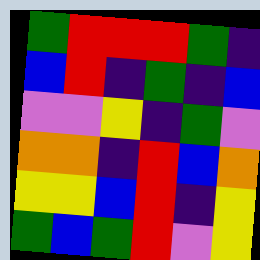[["green", "red", "red", "red", "green", "indigo"], ["blue", "red", "indigo", "green", "indigo", "blue"], ["violet", "violet", "yellow", "indigo", "green", "violet"], ["orange", "orange", "indigo", "red", "blue", "orange"], ["yellow", "yellow", "blue", "red", "indigo", "yellow"], ["green", "blue", "green", "red", "violet", "yellow"]]